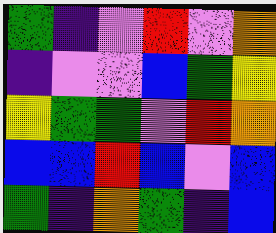[["green", "indigo", "violet", "red", "violet", "orange"], ["indigo", "violet", "violet", "blue", "green", "yellow"], ["yellow", "green", "green", "violet", "red", "orange"], ["blue", "blue", "red", "blue", "violet", "blue"], ["green", "indigo", "orange", "green", "indigo", "blue"]]